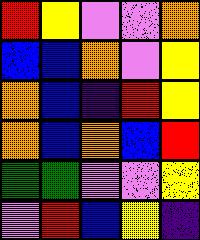[["red", "yellow", "violet", "violet", "orange"], ["blue", "blue", "orange", "violet", "yellow"], ["orange", "blue", "indigo", "red", "yellow"], ["orange", "blue", "orange", "blue", "red"], ["green", "green", "violet", "violet", "yellow"], ["violet", "red", "blue", "yellow", "indigo"]]